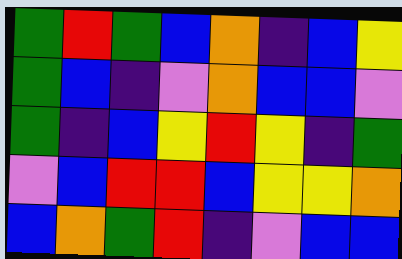[["green", "red", "green", "blue", "orange", "indigo", "blue", "yellow"], ["green", "blue", "indigo", "violet", "orange", "blue", "blue", "violet"], ["green", "indigo", "blue", "yellow", "red", "yellow", "indigo", "green"], ["violet", "blue", "red", "red", "blue", "yellow", "yellow", "orange"], ["blue", "orange", "green", "red", "indigo", "violet", "blue", "blue"]]